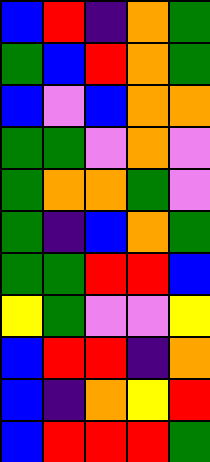[["blue", "red", "indigo", "orange", "green"], ["green", "blue", "red", "orange", "green"], ["blue", "violet", "blue", "orange", "orange"], ["green", "green", "violet", "orange", "violet"], ["green", "orange", "orange", "green", "violet"], ["green", "indigo", "blue", "orange", "green"], ["green", "green", "red", "red", "blue"], ["yellow", "green", "violet", "violet", "yellow"], ["blue", "red", "red", "indigo", "orange"], ["blue", "indigo", "orange", "yellow", "red"], ["blue", "red", "red", "red", "green"]]